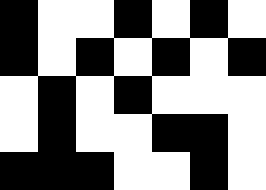[["black", "white", "white", "black", "white", "black", "white"], ["black", "white", "black", "white", "black", "white", "black"], ["white", "black", "white", "black", "white", "white", "white"], ["white", "black", "white", "white", "black", "black", "white"], ["black", "black", "black", "white", "white", "black", "white"]]